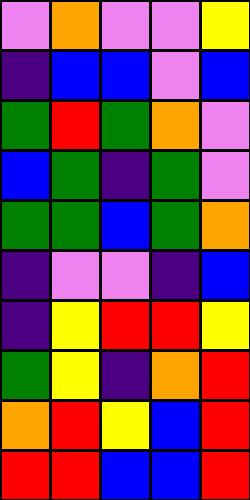[["violet", "orange", "violet", "violet", "yellow"], ["indigo", "blue", "blue", "violet", "blue"], ["green", "red", "green", "orange", "violet"], ["blue", "green", "indigo", "green", "violet"], ["green", "green", "blue", "green", "orange"], ["indigo", "violet", "violet", "indigo", "blue"], ["indigo", "yellow", "red", "red", "yellow"], ["green", "yellow", "indigo", "orange", "red"], ["orange", "red", "yellow", "blue", "red"], ["red", "red", "blue", "blue", "red"]]